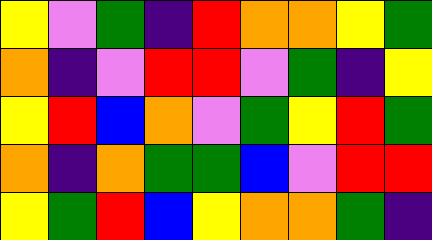[["yellow", "violet", "green", "indigo", "red", "orange", "orange", "yellow", "green"], ["orange", "indigo", "violet", "red", "red", "violet", "green", "indigo", "yellow"], ["yellow", "red", "blue", "orange", "violet", "green", "yellow", "red", "green"], ["orange", "indigo", "orange", "green", "green", "blue", "violet", "red", "red"], ["yellow", "green", "red", "blue", "yellow", "orange", "orange", "green", "indigo"]]